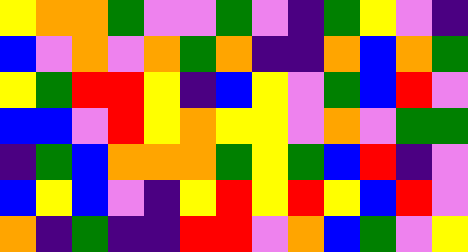[["yellow", "orange", "orange", "green", "violet", "violet", "green", "violet", "indigo", "green", "yellow", "violet", "indigo"], ["blue", "violet", "orange", "violet", "orange", "green", "orange", "indigo", "indigo", "orange", "blue", "orange", "green"], ["yellow", "green", "red", "red", "yellow", "indigo", "blue", "yellow", "violet", "green", "blue", "red", "violet"], ["blue", "blue", "violet", "red", "yellow", "orange", "yellow", "yellow", "violet", "orange", "violet", "green", "green"], ["indigo", "green", "blue", "orange", "orange", "orange", "green", "yellow", "green", "blue", "red", "indigo", "violet"], ["blue", "yellow", "blue", "violet", "indigo", "yellow", "red", "yellow", "red", "yellow", "blue", "red", "violet"], ["orange", "indigo", "green", "indigo", "indigo", "red", "red", "violet", "orange", "blue", "green", "violet", "yellow"]]